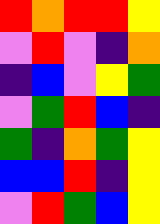[["red", "orange", "red", "red", "yellow"], ["violet", "red", "violet", "indigo", "orange"], ["indigo", "blue", "violet", "yellow", "green"], ["violet", "green", "red", "blue", "indigo"], ["green", "indigo", "orange", "green", "yellow"], ["blue", "blue", "red", "indigo", "yellow"], ["violet", "red", "green", "blue", "yellow"]]